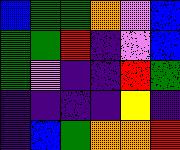[["blue", "green", "green", "orange", "violet", "blue"], ["green", "green", "red", "indigo", "violet", "blue"], ["green", "violet", "indigo", "indigo", "red", "green"], ["indigo", "indigo", "indigo", "indigo", "yellow", "indigo"], ["indigo", "blue", "green", "orange", "orange", "red"]]